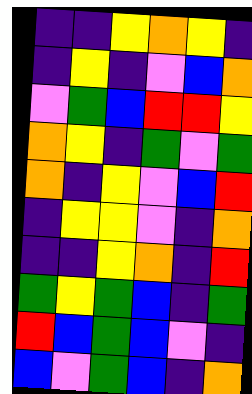[["indigo", "indigo", "yellow", "orange", "yellow", "indigo"], ["indigo", "yellow", "indigo", "violet", "blue", "orange"], ["violet", "green", "blue", "red", "red", "yellow"], ["orange", "yellow", "indigo", "green", "violet", "green"], ["orange", "indigo", "yellow", "violet", "blue", "red"], ["indigo", "yellow", "yellow", "violet", "indigo", "orange"], ["indigo", "indigo", "yellow", "orange", "indigo", "red"], ["green", "yellow", "green", "blue", "indigo", "green"], ["red", "blue", "green", "blue", "violet", "indigo"], ["blue", "violet", "green", "blue", "indigo", "orange"]]